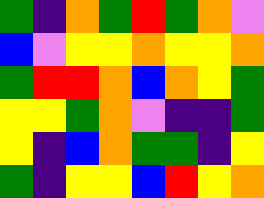[["green", "indigo", "orange", "green", "red", "green", "orange", "violet"], ["blue", "violet", "yellow", "yellow", "orange", "yellow", "yellow", "orange"], ["green", "red", "red", "orange", "blue", "orange", "yellow", "green"], ["yellow", "yellow", "green", "orange", "violet", "indigo", "indigo", "green"], ["yellow", "indigo", "blue", "orange", "green", "green", "indigo", "yellow"], ["green", "indigo", "yellow", "yellow", "blue", "red", "yellow", "orange"]]